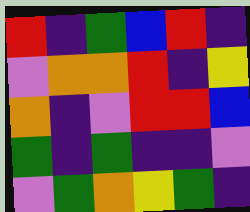[["red", "indigo", "green", "blue", "red", "indigo"], ["violet", "orange", "orange", "red", "indigo", "yellow"], ["orange", "indigo", "violet", "red", "red", "blue"], ["green", "indigo", "green", "indigo", "indigo", "violet"], ["violet", "green", "orange", "yellow", "green", "indigo"]]